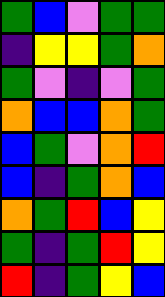[["green", "blue", "violet", "green", "green"], ["indigo", "yellow", "yellow", "green", "orange"], ["green", "violet", "indigo", "violet", "green"], ["orange", "blue", "blue", "orange", "green"], ["blue", "green", "violet", "orange", "red"], ["blue", "indigo", "green", "orange", "blue"], ["orange", "green", "red", "blue", "yellow"], ["green", "indigo", "green", "red", "yellow"], ["red", "indigo", "green", "yellow", "blue"]]